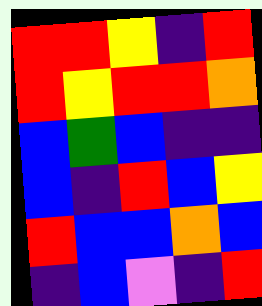[["red", "red", "yellow", "indigo", "red"], ["red", "yellow", "red", "red", "orange"], ["blue", "green", "blue", "indigo", "indigo"], ["blue", "indigo", "red", "blue", "yellow"], ["red", "blue", "blue", "orange", "blue"], ["indigo", "blue", "violet", "indigo", "red"]]